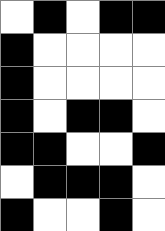[["white", "black", "white", "black", "black"], ["black", "white", "white", "white", "white"], ["black", "white", "white", "white", "white"], ["black", "white", "black", "black", "white"], ["black", "black", "white", "white", "black"], ["white", "black", "black", "black", "white"], ["black", "white", "white", "black", "white"]]